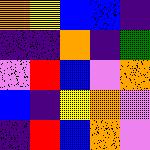[["orange", "yellow", "blue", "blue", "indigo"], ["indigo", "indigo", "orange", "indigo", "green"], ["violet", "red", "blue", "violet", "orange"], ["blue", "indigo", "yellow", "orange", "violet"], ["indigo", "red", "blue", "orange", "violet"]]